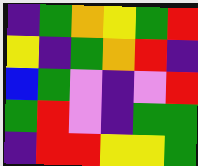[["indigo", "green", "orange", "yellow", "green", "red"], ["yellow", "indigo", "green", "orange", "red", "indigo"], ["blue", "green", "violet", "indigo", "violet", "red"], ["green", "red", "violet", "indigo", "green", "green"], ["indigo", "red", "red", "yellow", "yellow", "green"]]